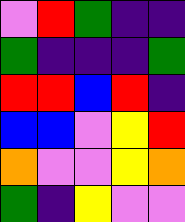[["violet", "red", "green", "indigo", "indigo"], ["green", "indigo", "indigo", "indigo", "green"], ["red", "red", "blue", "red", "indigo"], ["blue", "blue", "violet", "yellow", "red"], ["orange", "violet", "violet", "yellow", "orange"], ["green", "indigo", "yellow", "violet", "violet"]]